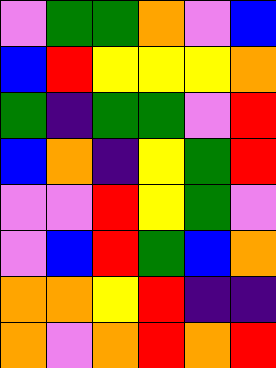[["violet", "green", "green", "orange", "violet", "blue"], ["blue", "red", "yellow", "yellow", "yellow", "orange"], ["green", "indigo", "green", "green", "violet", "red"], ["blue", "orange", "indigo", "yellow", "green", "red"], ["violet", "violet", "red", "yellow", "green", "violet"], ["violet", "blue", "red", "green", "blue", "orange"], ["orange", "orange", "yellow", "red", "indigo", "indigo"], ["orange", "violet", "orange", "red", "orange", "red"]]